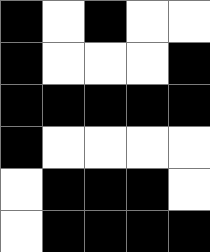[["black", "white", "black", "white", "white"], ["black", "white", "white", "white", "black"], ["black", "black", "black", "black", "black"], ["black", "white", "white", "white", "white"], ["white", "black", "black", "black", "white"], ["white", "black", "black", "black", "black"]]